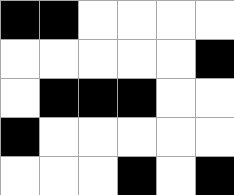[["black", "black", "white", "white", "white", "white"], ["white", "white", "white", "white", "white", "black"], ["white", "black", "black", "black", "white", "white"], ["black", "white", "white", "white", "white", "white"], ["white", "white", "white", "black", "white", "black"]]